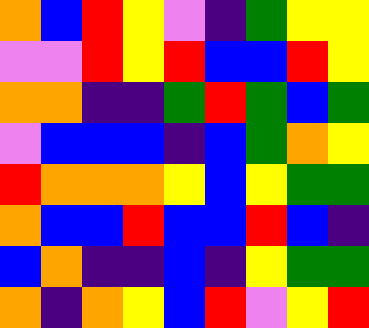[["orange", "blue", "red", "yellow", "violet", "indigo", "green", "yellow", "yellow"], ["violet", "violet", "red", "yellow", "red", "blue", "blue", "red", "yellow"], ["orange", "orange", "indigo", "indigo", "green", "red", "green", "blue", "green"], ["violet", "blue", "blue", "blue", "indigo", "blue", "green", "orange", "yellow"], ["red", "orange", "orange", "orange", "yellow", "blue", "yellow", "green", "green"], ["orange", "blue", "blue", "red", "blue", "blue", "red", "blue", "indigo"], ["blue", "orange", "indigo", "indigo", "blue", "indigo", "yellow", "green", "green"], ["orange", "indigo", "orange", "yellow", "blue", "red", "violet", "yellow", "red"]]